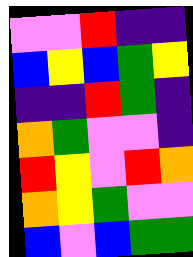[["violet", "violet", "red", "indigo", "indigo"], ["blue", "yellow", "blue", "green", "yellow"], ["indigo", "indigo", "red", "green", "indigo"], ["orange", "green", "violet", "violet", "indigo"], ["red", "yellow", "violet", "red", "orange"], ["orange", "yellow", "green", "violet", "violet"], ["blue", "violet", "blue", "green", "green"]]